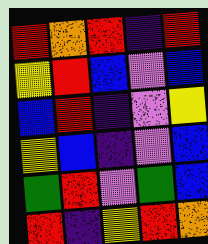[["red", "orange", "red", "indigo", "red"], ["yellow", "red", "blue", "violet", "blue"], ["blue", "red", "indigo", "violet", "yellow"], ["yellow", "blue", "indigo", "violet", "blue"], ["green", "red", "violet", "green", "blue"], ["red", "indigo", "yellow", "red", "orange"]]